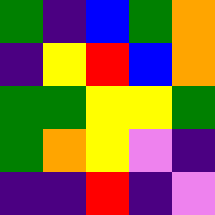[["green", "indigo", "blue", "green", "orange"], ["indigo", "yellow", "red", "blue", "orange"], ["green", "green", "yellow", "yellow", "green"], ["green", "orange", "yellow", "violet", "indigo"], ["indigo", "indigo", "red", "indigo", "violet"]]